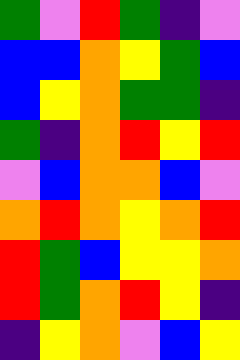[["green", "violet", "red", "green", "indigo", "violet"], ["blue", "blue", "orange", "yellow", "green", "blue"], ["blue", "yellow", "orange", "green", "green", "indigo"], ["green", "indigo", "orange", "red", "yellow", "red"], ["violet", "blue", "orange", "orange", "blue", "violet"], ["orange", "red", "orange", "yellow", "orange", "red"], ["red", "green", "blue", "yellow", "yellow", "orange"], ["red", "green", "orange", "red", "yellow", "indigo"], ["indigo", "yellow", "orange", "violet", "blue", "yellow"]]